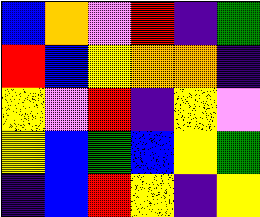[["blue", "orange", "violet", "red", "indigo", "green"], ["red", "blue", "yellow", "orange", "orange", "indigo"], ["yellow", "violet", "red", "indigo", "yellow", "violet"], ["yellow", "blue", "green", "blue", "yellow", "green"], ["indigo", "blue", "red", "yellow", "indigo", "yellow"]]